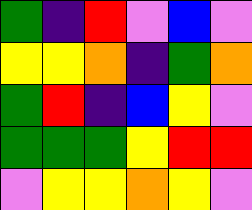[["green", "indigo", "red", "violet", "blue", "violet"], ["yellow", "yellow", "orange", "indigo", "green", "orange"], ["green", "red", "indigo", "blue", "yellow", "violet"], ["green", "green", "green", "yellow", "red", "red"], ["violet", "yellow", "yellow", "orange", "yellow", "violet"]]